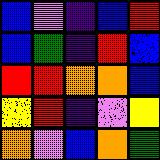[["blue", "violet", "indigo", "blue", "red"], ["blue", "green", "indigo", "red", "blue"], ["red", "red", "orange", "orange", "blue"], ["yellow", "red", "indigo", "violet", "yellow"], ["orange", "violet", "blue", "orange", "green"]]